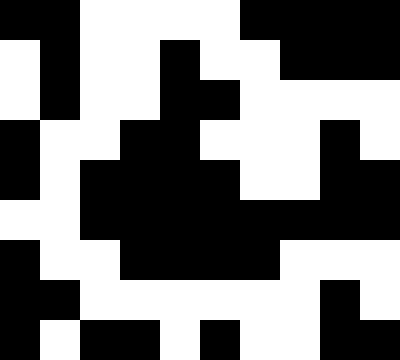[["black", "black", "white", "white", "white", "white", "black", "black", "black", "black"], ["white", "black", "white", "white", "black", "white", "white", "black", "black", "black"], ["white", "black", "white", "white", "black", "black", "white", "white", "white", "white"], ["black", "white", "white", "black", "black", "white", "white", "white", "black", "white"], ["black", "white", "black", "black", "black", "black", "white", "white", "black", "black"], ["white", "white", "black", "black", "black", "black", "black", "black", "black", "black"], ["black", "white", "white", "black", "black", "black", "black", "white", "white", "white"], ["black", "black", "white", "white", "white", "white", "white", "white", "black", "white"], ["black", "white", "black", "black", "white", "black", "white", "white", "black", "black"]]